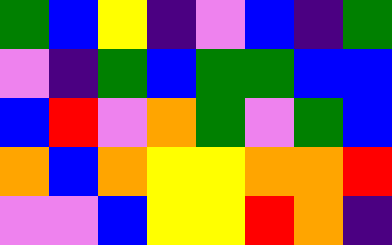[["green", "blue", "yellow", "indigo", "violet", "blue", "indigo", "green"], ["violet", "indigo", "green", "blue", "green", "green", "blue", "blue"], ["blue", "red", "violet", "orange", "green", "violet", "green", "blue"], ["orange", "blue", "orange", "yellow", "yellow", "orange", "orange", "red"], ["violet", "violet", "blue", "yellow", "yellow", "red", "orange", "indigo"]]